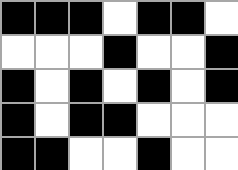[["black", "black", "black", "white", "black", "black", "white"], ["white", "white", "white", "black", "white", "white", "black"], ["black", "white", "black", "white", "black", "white", "black"], ["black", "white", "black", "black", "white", "white", "white"], ["black", "black", "white", "white", "black", "white", "white"]]